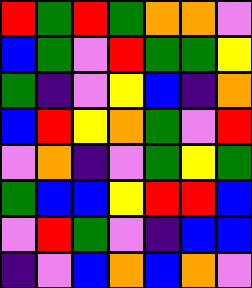[["red", "green", "red", "green", "orange", "orange", "violet"], ["blue", "green", "violet", "red", "green", "green", "yellow"], ["green", "indigo", "violet", "yellow", "blue", "indigo", "orange"], ["blue", "red", "yellow", "orange", "green", "violet", "red"], ["violet", "orange", "indigo", "violet", "green", "yellow", "green"], ["green", "blue", "blue", "yellow", "red", "red", "blue"], ["violet", "red", "green", "violet", "indigo", "blue", "blue"], ["indigo", "violet", "blue", "orange", "blue", "orange", "violet"]]